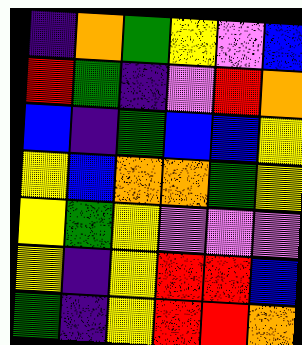[["indigo", "orange", "green", "yellow", "violet", "blue"], ["red", "green", "indigo", "violet", "red", "orange"], ["blue", "indigo", "green", "blue", "blue", "yellow"], ["yellow", "blue", "orange", "orange", "green", "yellow"], ["yellow", "green", "yellow", "violet", "violet", "violet"], ["yellow", "indigo", "yellow", "red", "red", "blue"], ["green", "indigo", "yellow", "red", "red", "orange"]]